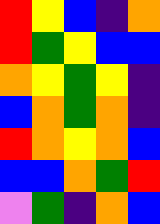[["red", "yellow", "blue", "indigo", "orange"], ["red", "green", "yellow", "blue", "blue"], ["orange", "yellow", "green", "yellow", "indigo"], ["blue", "orange", "green", "orange", "indigo"], ["red", "orange", "yellow", "orange", "blue"], ["blue", "blue", "orange", "green", "red"], ["violet", "green", "indigo", "orange", "blue"]]